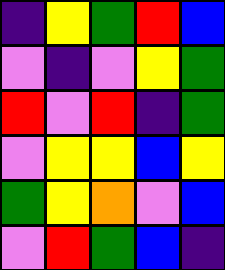[["indigo", "yellow", "green", "red", "blue"], ["violet", "indigo", "violet", "yellow", "green"], ["red", "violet", "red", "indigo", "green"], ["violet", "yellow", "yellow", "blue", "yellow"], ["green", "yellow", "orange", "violet", "blue"], ["violet", "red", "green", "blue", "indigo"]]